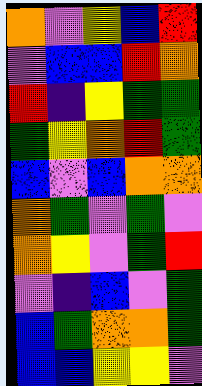[["orange", "violet", "yellow", "blue", "red"], ["violet", "blue", "blue", "red", "orange"], ["red", "indigo", "yellow", "green", "green"], ["green", "yellow", "orange", "red", "green"], ["blue", "violet", "blue", "orange", "orange"], ["orange", "green", "violet", "green", "violet"], ["orange", "yellow", "violet", "green", "red"], ["violet", "indigo", "blue", "violet", "green"], ["blue", "green", "orange", "orange", "green"], ["blue", "blue", "yellow", "yellow", "violet"]]